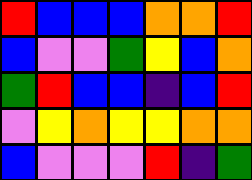[["red", "blue", "blue", "blue", "orange", "orange", "red"], ["blue", "violet", "violet", "green", "yellow", "blue", "orange"], ["green", "red", "blue", "blue", "indigo", "blue", "red"], ["violet", "yellow", "orange", "yellow", "yellow", "orange", "orange"], ["blue", "violet", "violet", "violet", "red", "indigo", "green"]]